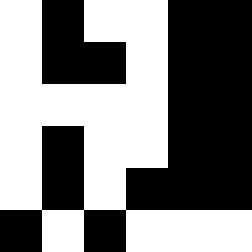[["white", "black", "white", "white", "black", "black"], ["white", "black", "black", "white", "black", "black"], ["white", "white", "white", "white", "black", "black"], ["white", "black", "white", "white", "black", "black"], ["white", "black", "white", "black", "black", "black"], ["black", "white", "black", "white", "white", "white"]]